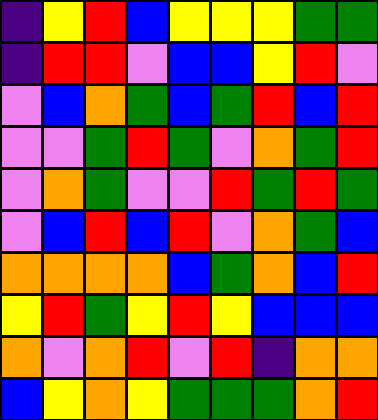[["indigo", "yellow", "red", "blue", "yellow", "yellow", "yellow", "green", "green"], ["indigo", "red", "red", "violet", "blue", "blue", "yellow", "red", "violet"], ["violet", "blue", "orange", "green", "blue", "green", "red", "blue", "red"], ["violet", "violet", "green", "red", "green", "violet", "orange", "green", "red"], ["violet", "orange", "green", "violet", "violet", "red", "green", "red", "green"], ["violet", "blue", "red", "blue", "red", "violet", "orange", "green", "blue"], ["orange", "orange", "orange", "orange", "blue", "green", "orange", "blue", "red"], ["yellow", "red", "green", "yellow", "red", "yellow", "blue", "blue", "blue"], ["orange", "violet", "orange", "red", "violet", "red", "indigo", "orange", "orange"], ["blue", "yellow", "orange", "yellow", "green", "green", "green", "orange", "red"]]